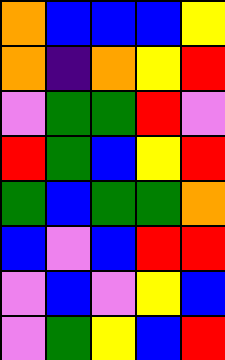[["orange", "blue", "blue", "blue", "yellow"], ["orange", "indigo", "orange", "yellow", "red"], ["violet", "green", "green", "red", "violet"], ["red", "green", "blue", "yellow", "red"], ["green", "blue", "green", "green", "orange"], ["blue", "violet", "blue", "red", "red"], ["violet", "blue", "violet", "yellow", "blue"], ["violet", "green", "yellow", "blue", "red"]]